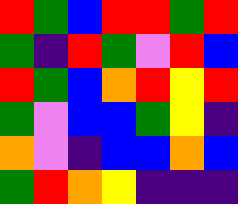[["red", "green", "blue", "red", "red", "green", "red"], ["green", "indigo", "red", "green", "violet", "red", "blue"], ["red", "green", "blue", "orange", "red", "yellow", "red"], ["green", "violet", "blue", "blue", "green", "yellow", "indigo"], ["orange", "violet", "indigo", "blue", "blue", "orange", "blue"], ["green", "red", "orange", "yellow", "indigo", "indigo", "indigo"]]